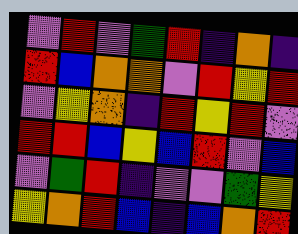[["violet", "red", "violet", "green", "red", "indigo", "orange", "indigo"], ["red", "blue", "orange", "orange", "violet", "red", "yellow", "red"], ["violet", "yellow", "orange", "indigo", "red", "yellow", "red", "violet"], ["red", "red", "blue", "yellow", "blue", "red", "violet", "blue"], ["violet", "green", "red", "indigo", "violet", "violet", "green", "yellow"], ["yellow", "orange", "red", "blue", "indigo", "blue", "orange", "red"]]